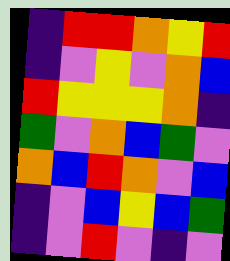[["indigo", "red", "red", "orange", "yellow", "red"], ["indigo", "violet", "yellow", "violet", "orange", "blue"], ["red", "yellow", "yellow", "yellow", "orange", "indigo"], ["green", "violet", "orange", "blue", "green", "violet"], ["orange", "blue", "red", "orange", "violet", "blue"], ["indigo", "violet", "blue", "yellow", "blue", "green"], ["indigo", "violet", "red", "violet", "indigo", "violet"]]